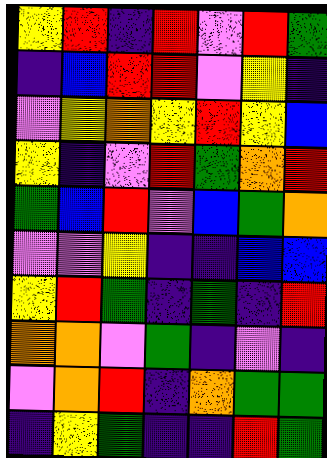[["yellow", "red", "indigo", "red", "violet", "red", "green"], ["indigo", "blue", "red", "red", "violet", "yellow", "indigo"], ["violet", "yellow", "orange", "yellow", "red", "yellow", "blue"], ["yellow", "indigo", "violet", "red", "green", "orange", "red"], ["green", "blue", "red", "violet", "blue", "green", "orange"], ["violet", "violet", "yellow", "indigo", "indigo", "blue", "blue"], ["yellow", "red", "green", "indigo", "green", "indigo", "red"], ["orange", "orange", "violet", "green", "indigo", "violet", "indigo"], ["violet", "orange", "red", "indigo", "orange", "green", "green"], ["indigo", "yellow", "green", "indigo", "indigo", "red", "green"]]